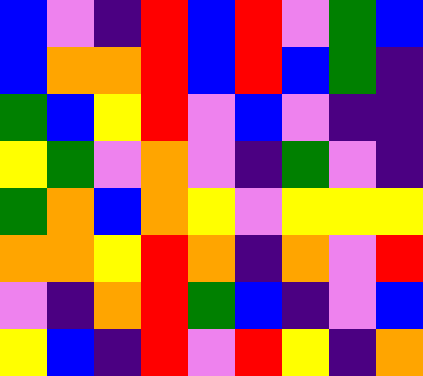[["blue", "violet", "indigo", "red", "blue", "red", "violet", "green", "blue"], ["blue", "orange", "orange", "red", "blue", "red", "blue", "green", "indigo"], ["green", "blue", "yellow", "red", "violet", "blue", "violet", "indigo", "indigo"], ["yellow", "green", "violet", "orange", "violet", "indigo", "green", "violet", "indigo"], ["green", "orange", "blue", "orange", "yellow", "violet", "yellow", "yellow", "yellow"], ["orange", "orange", "yellow", "red", "orange", "indigo", "orange", "violet", "red"], ["violet", "indigo", "orange", "red", "green", "blue", "indigo", "violet", "blue"], ["yellow", "blue", "indigo", "red", "violet", "red", "yellow", "indigo", "orange"]]